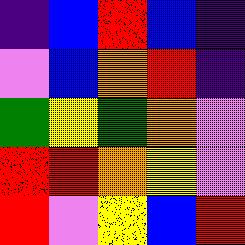[["indigo", "blue", "red", "blue", "indigo"], ["violet", "blue", "orange", "red", "indigo"], ["green", "yellow", "green", "orange", "violet"], ["red", "red", "orange", "yellow", "violet"], ["red", "violet", "yellow", "blue", "red"]]